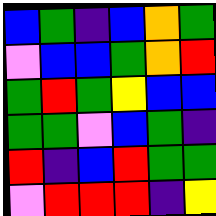[["blue", "green", "indigo", "blue", "orange", "green"], ["violet", "blue", "blue", "green", "orange", "red"], ["green", "red", "green", "yellow", "blue", "blue"], ["green", "green", "violet", "blue", "green", "indigo"], ["red", "indigo", "blue", "red", "green", "green"], ["violet", "red", "red", "red", "indigo", "yellow"]]